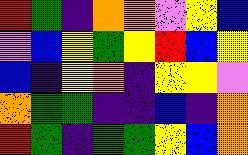[["red", "green", "indigo", "orange", "orange", "violet", "yellow", "blue"], ["violet", "blue", "yellow", "green", "yellow", "red", "blue", "yellow"], ["blue", "indigo", "yellow", "orange", "indigo", "yellow", "yellow", "violet"], ["orange", "green", "green", "indigo", "indigo", "blue", "indigo", "orange"], ["red", "green", "indigo", "green", "green", "yellow", "blue", "orange"]]